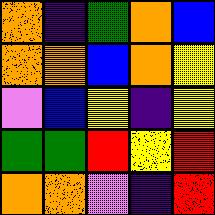[["orange", "indigo", "green", "orange", "blue"], ["orange", "orange", "blue", "orange", "yellow"], ["violet", "blue", "yellow", "indigo", "yellow"], ["green", "green", "red", "yellow", "red"], ["orange", "orange", "violet", "indigo", "red"]]